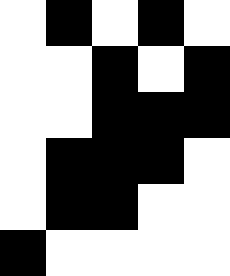[["white", "black", "white", "black", "white"], ["white", "white", "black", "white", "black"], ["white", "white", "black", "black", "black"], ["white", "black", "black", "black", "white"], ["white", "black", "black", "white", "white"], ["black", "white", "white", "white", "white"]]